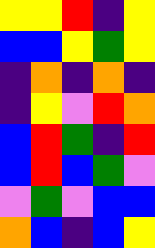[["yellow", "yellow", "red", "indigo", "yellow"], ["blue", "blue", "yellow", "green", "yellow"], ["indigo", "orange", "indigo", "orange", "indigo"], ["indigo", "yellow", "violet", "red", "orange"], ["blue", "red", "green", "indigo", "red"], ["blue", "red", "blue", "green", "violet"], ["violet", "green", "violet", "blue", "blue"], ["orange", "blue", "indigo", "blue", "yellow"]]